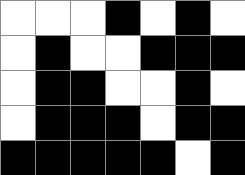[["white", "white", "white", "black", "white", "black", "white"], ["white", "black", "white", "white", "black", "black", "black"], ["white", "black", "black", "white", "white", "black", "white"], ["white", "black", "black", "black", "white", "black", "black"], ["black", "black", "black", "black", "black", "white", "black"]]